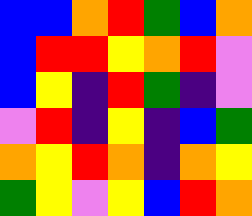[["blue", "blue", "orange", "red", "green", "blue", "orange"], ["blue", "red", "red", "yellow", "orange", "red", "violet"], ["blue", "yellow", "indigo", "red", "green", "indigo", "violet"], ["violet", "red", "indigo", "yellow", "indigo", "blue", "green"], ["orange", "yellow", "red", "orange", "indigo", "orange", "yellow"], ["green", "yellow", "violet", "yellow", "blue", "red", "orange"]]